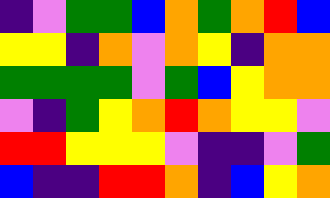[["indigo", "violet", "green", "green", "blue", "orange", "green", "orange", "red", "blue"], ["yellow", "yellow", "indigo", "orange", "violet", "orange", "yellow", "indigo", "orange", "orange"], ["green", "green", "green", "green", "violet", "green", "blue", "yellow", "orange", "orange"], ["violet", "indigo", "green", "yellow", "orange", "red", "orange", "yellow", "yellow", "violet"], ["red", "red", "yellow", "yellow", "yellow", "violet", "indigo", "indigo", "violet", "green"], ["blue", "indigo", "indigo", "red", "red", "orange", "indigo", "blue", "yellow", "orange"]]